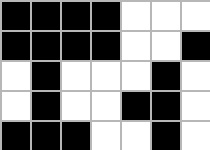[["black", "black", "black", "black", "white", "white", "white"], ["black", "black", "black", "black", "white", "white", "black"], ["white", "black", "white", "white", "white", "black", "white"], ["white", "black", "white", "white", "black", "black", "white"], ["black", "black", "black", "white", "white", "black", "white"]]